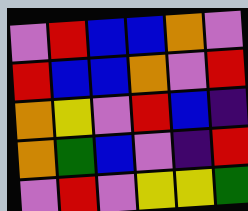[["violet", "red", "blue", "blue", "orange", "violet"], ["red", "blue", "blue", "orange", "violet", "red"], ["orange", "yellow", "violet", "red", "blue", "indigo"], ["orange", "green", "blue", "violet", "indigo", "red"], ["violet", "red", "violet", "yellow", "yellow", "green"]]